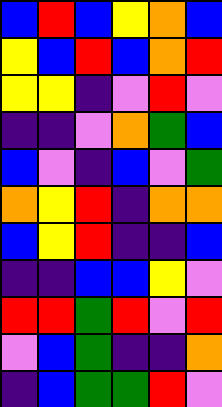[["blue", "red", "blue", "yellow", "orange", "blue"], ["yellow", "blue", "red", "blue", "orange", "red"], ["yellow", "yellow", "indigo", "violet", "red", "violet"], ["indigo", "indigo", "violet", "orange", "green", "blue"], ["blue", "violet", "indigo", "blue", "violet", "green"], ["orange", "yellow", "red", "indigo", "orange", "orange"], ["blue", "yellow", "red", "indigo", "indigo", "blue"], ["indigo", "indigo", "blue", "blue", "yellow", "violet"], ["red", "red", "green", "red", "violet", "red"], ["violet", "blue", "green", "indigo", "indigo", "orange"], ["indigo", "blue", "green", "green", "red", "violet"]]